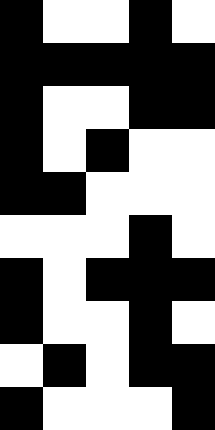[["black", "white", "white", "black", "white"], ["black", "black", "black", "black", "black"], ["black", "white", "white", "black", "black"], ["black", "white", "black", "white", "white"], ["black", "black", "white", "white", "white"], ["white", "white", "white", "black", "white"], ["black", "white", "black", "black", "black"], ["black", "white", "white", "black", "white"], ["white", "black", "white", "black", "black"], ["black", "white", "white", "white", "black"]]